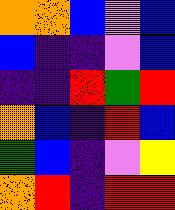[["orange", "orange", "blue", "violet", "blue"], ["blue", "indigo", "indigo", "violet", "blue"], ["indigo", "indigo", "red", "green", "red"], ["orange", "blue", "indigo", "red", "blue"], ["green", "blue", "indigo", "violet", "yellow"], ["orange", "red", "indigo", "red", "red"]]